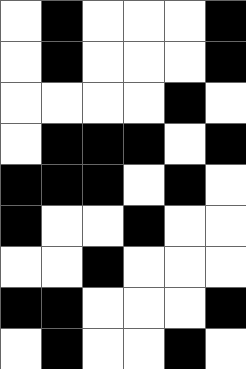[["white", "black", "white", "white", "white", "black"], ["white", "black", "white", "white", "white", "black"], ["white", "white", "white", "white", "black", "white"], ["white", "black", "black", "black", "white", "black"], ["black", "black", "black", "white", "black", "white"], ["black", "white", "white", "black", "white", "white"], ["white", "white", "black", "white", "white", "white"], ["black", "black", "white", "white", "white", "black"], ["white", "black", "white", "white", "black", "white"]]